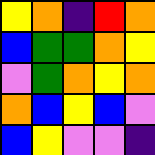[["yellow", "orange", "indigo", "red", "orange"], ["blue", "green", "green", "orange", "yellow"], ["violet", "green", "orange", "yellow", "orange"], ["orange", "blue", "yellow", "blue", "violet"], ["blue", "yellow", "violet", "violet", "indigo"]]